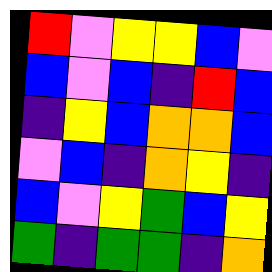[["red", "violet", "yellow", "yellow", "blue", "violet"], ["blue", "violet", "blue", "indigo", "red", "blue"], ["indigo", "yellow", "blue", "orange", "orange", "blue"], ["violet", "blue", "indigo", "orange", "yellow", "indigo"], ["blue", "violet", "yellow", "green", "blue", "yellow"], ["green", "indigo", "green", "green", "indigo", "orange"]]